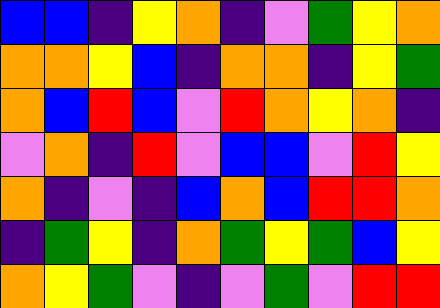[["blue", "blue", "indigo", "yellow", "orange", "indigo", "violet", "green", "yellow", "orange"], ["orange", "orange", "yellow", "blue", "indigo", "orange", "orange", "indigo", "yellow", "green"], ["orange", "blue", "red", "blue", "violet", "red", "orange", "yellow", "orange", "indigo"], ["violet", "orange", "indigo", "red", "violet", "blue", "blue", "violet", "red", "yellow"], ["orange", "indigo", "violet", "indigo", "blue", "orange", "blue", "red", "red", "orange"], ["indigo", "green", "yellow", "indigo", "orange", "green", "yellow", "green", "blue", "yellow"], ["orange", "yellow", "green", "violet", "indigo", "violet", "green", "violet", "red", "red"]]